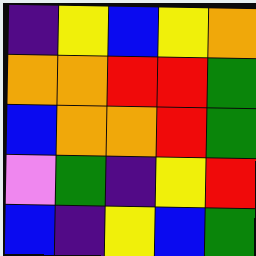[["indigo", "yellow", "blue", "yellow", "orange"], ["orange", "orange", "red", "red", "green"], ["blue", "orange", "orange", "red", "green"], ["violet", "green", "indigo", "yellow", "red"], ["blue", "indigo", "yellow", "blue", "green"]]